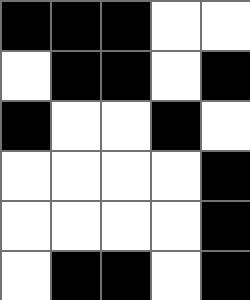[["black", "black", "black", "white", "white"], ["white", "black", "black", "white", "black"], ["black", "white", "white", "black", "white"], ["white", "white", "white", "white", "black"], ["white", "white", "white", "white", "black"], ["white", "black", "black", "white", "black"]]